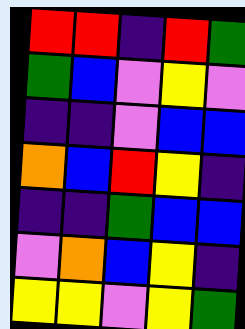[["red", "red", "indigo", "red", "green"], ["green", "blue", "violet", "yellow", "violet"], ["indigo", "indigo", "violet", "blue", "blue"], ["orange", "blue", "red", "yellow", "indigo"], ["indigo", "indigo", "green", "blue", "blue"], ["violet", "orange", "blue", "yellow", "indigo"], ["yellow", "yellow", "violet", "yellow", "green"]]